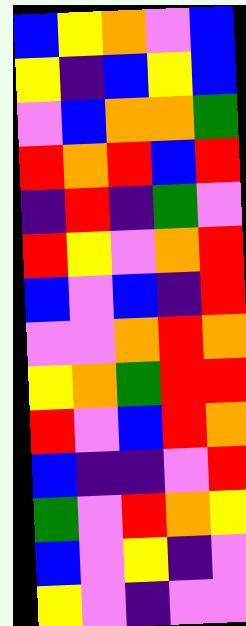[["blue", "yellow", "orange", "violet", "blue"], ["yellow", "indigo", "blue", "yellow", "blue"], ["violet", "blue", "orange", "orange", "green"], ["red", "orange", "red", "blue", "red"], ["indigo", "red", "indigo", "green", "violet"], ["red", "yellow", "violet", "orange", "red"], ["blue", "violet", "blue", "indigo", "red"], ["violet", "violet", "orange", "red", "orange"], ["yellow", "orange", "green", "red", "red"], ["red", "violet", "blue", "red", "orange"], ["blue", "indigo", "indigo", "violet", "red"], ["green", "violet", "red", "orange", "yellow"], ["blue", "violet", "yellow", "indigo", "violet"], ["yellow", "violet", "indigo", "violet", "violet"]]